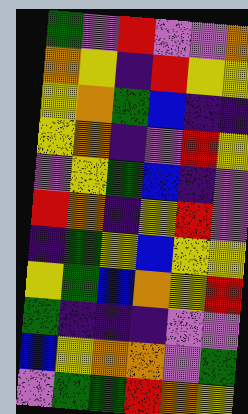[["green", "violet", "red", "violet", "violet", "orange"], ["orange", "yellow", "indigo", "red", "yellow", "yellow"], ["yellow", "orange", "green", "blue", "indigo", "indigo"], ["yellow", "orange", "indigo", "violet", "red", "yellow"], ["violet", "yellow", "green", "blue", "indigo", "violet"], ["red", "orange", "indigo", "yellow", "red", "violet"], ["indigo", "green", "yellow", "blue", "yellow", "yellow"], ["yellow", "green", "blue", "orange", "yellow", "red"], ["green", "indigo", "indigo", "indigo", "violet", "violet"], ["blue", "yellow", "orange", "orange", "violet", "green"], ["violet", "green", "green", "red", "orange", "yellow"]]